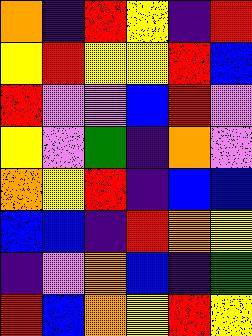[["orange", "indigo", "red", "yellow", "indigo", "red"], ["yellow", "red", "yellow", "yellow", "red", "blue"], ["red", "violet", "violet", "blue", "red", "violet"], ["yellow", "violet", "green", "indigo", "orange", "violet"], ["orange", "yellow", "red", "indigo", "blue", "blue"], ["blue", "blue", "indigo", "red", "orange", "yellow"], ["indigo", "violet", "orange", "blue", "indigo", "green"], ["red", "blue", "orange", "yellow", "red", "yellow"]]